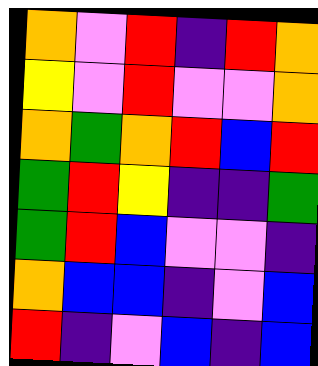[["orange", "violet", "red", "indigo", "red", "orange"], ["yellow", "violet", "red", "violet", "violet", "orange"], ["orange", "green", "orange", "red", "blue", "red"], ["green", "red", "yellow", "indigo", "indigo", "green"], ["green", "red", "blue", "violet", "violet", "indigo"], ["orange", "blue", "blue", "indigo", "violet", "blue"], ["red", "indigo", "violet", "blue", "indigo", "blue"]]